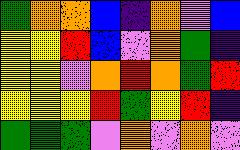[["green", "orange", "orange", "blue", "indigo", "orange", "violet", "blue"], ["yellow", "yellow", "red", "blue", "violet", "orange", "green", "indigo"], ["yellow", "yellow", "violet", "orange", "red", "orange", "green", "red"], ["yellow", "yellow", "yellow", "red", "green", "yellow", "red", "indigo"], ["green", "green", "green", "violet", "orange", "violet", "orange", "violet"]]